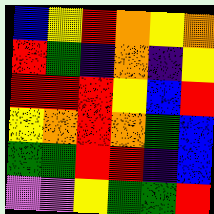[["blue", "yellow", "red", "orange", "yellow", "orange"], ["red", "green", "indigo", "orange", "indigo", "yellow"], ["red", "red", "red", "yellow", "blue", "red"], ["yellow", "orange", "red", "orange", "green", "blue"], ["green", "green", "red", "red", "indigo", "blue"], ["violet", "violet", "yellow", "green", "green", "red"]]